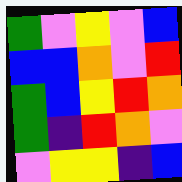[["green", "violet", "yellow", "violet", "blue"], ["blue", "blue", "orange", "violet", "red"], ["green", "blue", "yellow", "red", "orange"], ["green", "indigo", "red", "orange", "violet"], ["violet", "yellow", "yellow", "indigo", "blue"]]